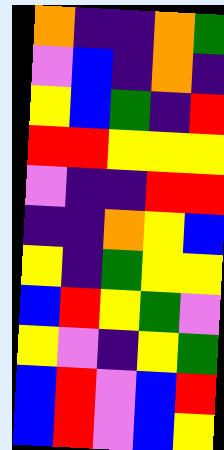[["orange", "indigo", "indigo", "orange", "green"], ["violet", "blue", "indigo", "orange", "indigo"], ["yellow", "blue", "green", "indigo", "red"], ["red", "red", "yellow", "yellow", "yellow"], ["violet", "indigo", "indigo", "red", "red"], ["indigo", "indigo", "orange", "yellow", "blue"], ["yellow", "indigo", "green", "yellow", "yellow"], ["blue", "red", "yellow", "green", "violet"], ["yellow", "violet", "indigo", "yellow", "green"], ["blue", "red", "violet", "blue", "red"], ["blue", "red", "violet", "blue", "yellow"]]